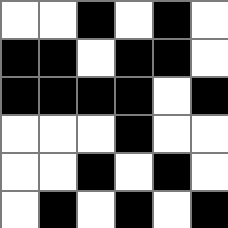[["white", "white", "black", "white", "black", "white"], ["black", "black", "white", "black", "black", "white"], ["black", "black", "black", "black", "white", "black"], ["white", "white", "white", "black", "white", "white"], ["white", "white", "black", "white", "black", "white"], ["white", "black", "white", "black", "white", "black"]]